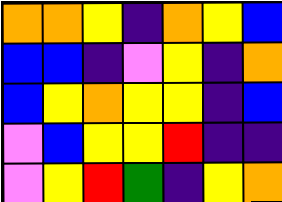[["orange", "orange", "yellow", "indigo", "orange", "yellow", "blue"], ["blue", "blue", "indigo", "violet", "yellow", "indigo", "orange"], ["blue", "yellow", "orange", "yellow", "yellow", "indigo", "blue"], ["violet", "blue", "yellow", "yellow", "red", "indigo", "indigo"], ["violet", "yellow", "red", "green", "indigo", "yellow", "orange"]]